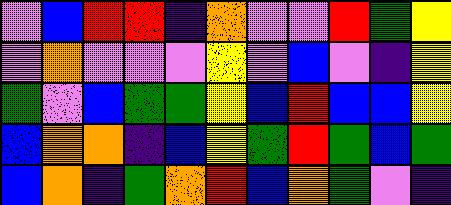[["violet", "blue", "red", "red", "indigo", "orange", "violet", "violet", "red", "green", "yellow"], ["violet", "orange", "violet", "violet", "violet", "yellow", "violet", "blue", "violet", "indigo", "yellow"], ["green", "violet", "blue", "green", "green", "yellow", "blue", "red", "blue", "blue", "yellow"], ["blue", "orange", "orange", "indigo", "blue", "yellow", "green", "red", "green", "blue", "green"], ["blue", "orange", "indigo", "green", "orange", "red", "blue", "orange", "green", "violet", "indigo"]]